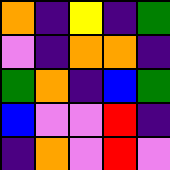[["orange", "indigo", "yellow", "indigo", "green"], ["violet", "indigo", "orange", "orange", "indigo"], ["green", "orange", "indigo", "blue", "green"], ["blue", "violet", "violet", "red", "indigo"], ["indigo", "orange", "violet", "red", "violet"]]